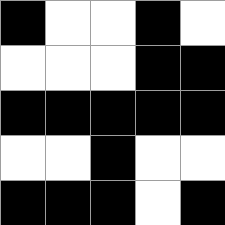[["black", "white", "white", "black", "white"], ["white", "white", "white", "black", "black"], ["black", "black", "black", "black", "black"], ["white", "white", "black", "white", "white"], ["black", "black", "black", "white", "black"]]